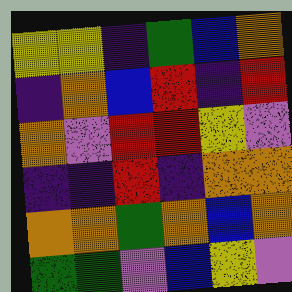[["yellow", "yellow", "indigo", "green", "blue", "orange"], ["indigo", "orange", "blue", "red", "indigo", "red"], ["orange", "violet", "red", "red", "yellow", "violet"], ["indigo", "indigo", "red", "indigo", "orange", "orange"], ["orange", "orange", "green", "orange", "blue", "orange"], ["green", "green", "violet", "blue", "yellow", "violet"]]